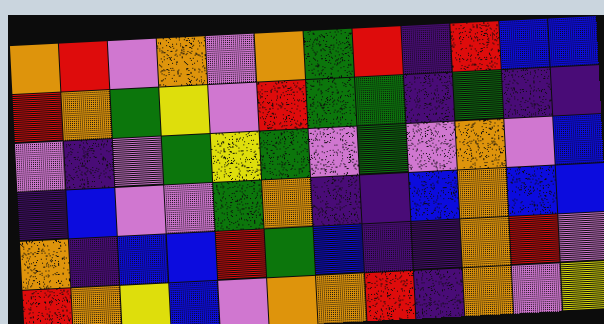[["orange", "red", "violet", "orange", "violet", "orange", "green", "red", "indigo", "red", "blue", "blue"], ["red", "orange", "green", "yellow", "violet", "red", "green", "green", "indigo", "green", "indigo", "indigo"], ["violet", "indigo", "violet", "green", "yellow", "green", "violet", "green", "violet", "orange", "violet", "blue"], ["indigo", "blue", "violet", "violet", "green", "orange", "indigo", "indigo", "blue", "orange", "blue", "blue"], ["orange", "indigo", "blue", "blue", "red", "green", "blue", "indigo", "indigo", "orange", "red", "violet"], ["red", "orange", "yellow", "blue", "violet", "orange", "orange", "red", "indigo", "orange", "violet", "yellow"]]